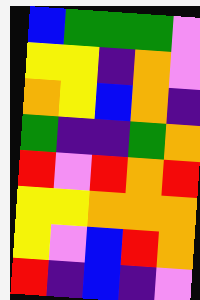[["blue", "green", "green", "green", "violet"], ["yellow", "yellow", "indigo", "orange", "violet"], ["orange", "yellow", "blue", "orange", "indigo"], ["green", "indigo", "indigo", "green", "orange"], ["red", "violet", "red", "orange", "red"], ["yellow", "yellow", "orange", "orange", "orange"], ["yellow", "violet", "blue", "red", "orange"], ["red", "indigo", "blue", "indigo", "violet"]]